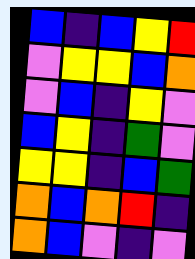[["blue", "indigo", "blue", "yellow", "red"], ["violet", "yellow", "yellow", "blue", "orange"], ["violet", "blue", "indigo", "yellow", "violet"], ["blue", "yellow", "indigo", "green", "violet"], ["yellow", "yellow", "indigo", "blue", "green"], ["orange", "blue", "orange", "red", "indigo"], ["orange", "blue", "violet", "indigo", "violet"]]